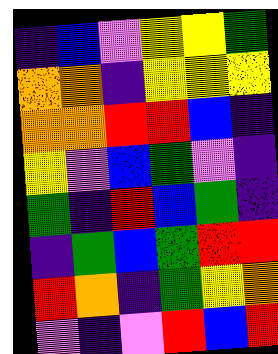[["indigo", "blue", "violet", "yellow", "yellow", "green"], ["orange", "orange", "indigo", "yellow", "yellow", "yellow"], ["orange", "orange", "red", "red", "blue", "indigo"], ["yellow", "violet", "blue", "green", "violet", "indigo"], ["green", "indigo", "red", "blue", "green", "indigo"], ["indigo", "green", "blue", "green", "red", "red"], ["red", "orange", "indigo", "green", "yellow", "orange"], ["violet", "indigo", "violet", "red", "blue", "red"]]